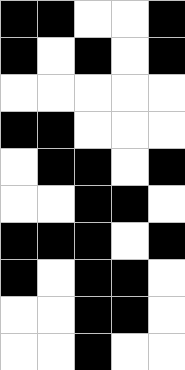[["black", "black", "white", "white", "black"], ["black", "white", "black", "white", "black"], ["white", "white", "white", "white", "white"], ["black", "black", "white", "white", "white"], ["white", "black", "black", "white", "black"], ["white", "white", "black", "black", "white"], ["black", "black", "black", "white", "black"], ["black", "white", "black", "black", "white"], ["white", "white", "black", "black", "white"], ["white", "white", "black", "white", "white"]]